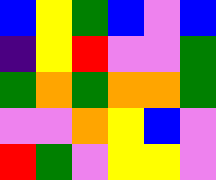[["blue", "yellow", "green", "blue", "violet", "blue"], ["indigo", "yellow", "red", "violet", "violet", "green"], ["green", "orange", "green", "orange", "orange", "green"], ["violet", "violet", "orange", "yellow", "blue", "violet"], ["red", "green", "violet", "yellow", "yellow", "violet"]]